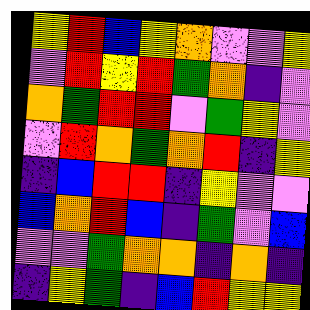[["yellow", "red", "blue", "yellow", "orange", "violet", "violet", "yellow"], ["violet", "red", "yellow", "red", "green", "orange", "indigo", "violet"], ["orange", "green", "red", "red", "violet", "green", "yellow", "violet"], ["violet", "red", "orange", "green", "orange", "red", "indigo", "yellow"], ["indigo", "blue", "red", "red", "indigo", "yellow", "violet", "violet"], ["blue", "orange", "red", "blue", "indigo", "green", "violet", "blue"], ["violet", "violet", "green", "orange", "orange", "indigo", "orange", "indigo"], ["indigo", "yellow", "green", "indigo", "blue", "red", "yellow", "yellow"]]